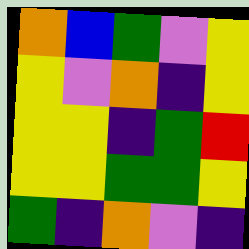[["orange", "blue", "green", "violet", "yellow"], ["yellow", "violet", "orange", "indigo", "yellow"], ["yellow", "yellow", "indigo", "green", "red"], ["yellow", "yellow", "green", "green", "yellow"], ["green", "indigo", "orange", "violet", "indigo"]]